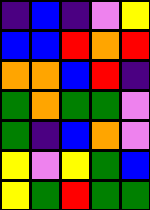[["indigo", "blue", "indigo", "violet", "yellow"], ["blue", "blue", "red", "orange", "red"], ["orange", "orange", "blue", "red", "indigo"], ["green", "orange", "green", "green", "violet"], ["green", "indigo", "blue", "orange", "violet"], ["yellow", "violet", "yellow", "green", "blue"], ["yellow", "green", "red", "green", "green"]]